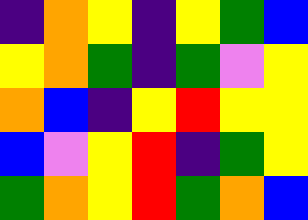[["indigo", "orange", "yellow", "indigo", "yellow", "green", "blue"], ["yellow", "orange", "green", "indigo", "green", "violet", "yellow"], ["orange", "blue", "indigo", "yellow", "red", "yellow", "yellow"], ["blue", "violet", "yellow", "red", "indigo", "green", "yellow"], ["green", "orange", "yellow", "red", "green", "orange", "blue"]]